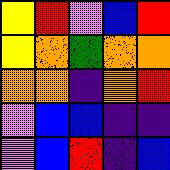[["yellow", "red", "violet", "blue", "red"], ["yellow", "orange", "green", "orange", "orange"], ["orange", "orange", "indigo", "orange", "red"], ["violet", "blue", "blue", "indigo", "indigo"], ["violet", "blue", "red", "indigo", "blue"]]